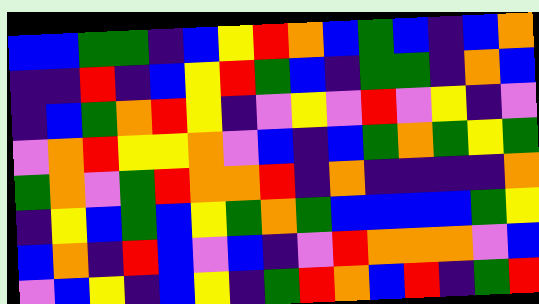[["blue", "blue", "green", "green", "indigo", "blue", "yellow", "red", "orange", "blue", "green", "blue", "indigo", "blue", "orange"], ["indigo", "indigo", "red", "indigo", "blue", "yellow", "red", "green", "blue", "indigo", "green", "green", "indigo", "orange", "blue"], ["indigo", "blue", "green", "orange", "red", "yellow", "indigo", "violet", "yellow", "violet", "red", "violet", "yellow", "indigo", "violet"], ["violet", "orange", "red", "yellow", "yellow", "orange", "violet", "blue", "indigo", "blue", "green", "orange", "green", "yellow", "green"], ["green", "orange", "violet", "green", "red", "orange", "orange", "red", "indigo", "orange", "indigo", "indigo", "indigo", "indigo", "orange"], ["indigo", "yellow", "blue", "green", "blue", "yellow", "green", "orange", "green", "blue", "blue", "blue", "blue", "green", "yellow"], ["blue", "orange", "indigo", "red", "blue", "violet", "blue", "indigo", "violet", "red", "orange", "orange", "orange", "violet", "blue"], ["violet", "blue", "yellow", "indigo", "blue", "yellow", "indigo", "green", "red", "orange", "blue", "red", "indigo", "green", "red"]]